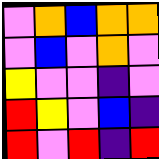[["violet", "orange", "blue", "orange", "orange"], ["violet", "blue", "violet", "orange", "violet"], ["yellow", "violet", "violet", "indigo", "violet"], ["red", "yellow", "violet", "blue", "indigo"], ["red", "violet", "red", "indigo", "red"]]